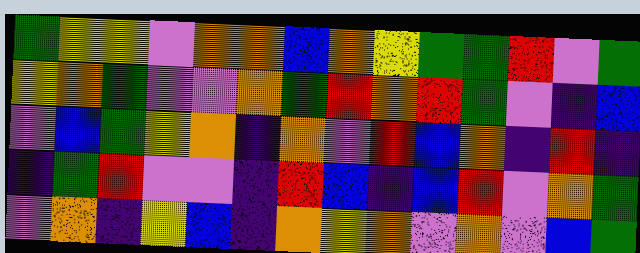[["green", "yellow", "yellow", "violet", "orange", "orange", "blue", "orange", "yellow", "green", "green", "red", "violet", "green"], ["yellow", "orange", "green", "violet", "violet", "orange", "green", "red", "orange", "red", "green", "violet", "indigo", "blue"], ["violet", "blue", "green", "yellow", "orange", "indigo", "orange", "violet", "red", "blue", "orange", "indigo", "red", "indigo"], ["indigo", "green", "red", "violet", "violet", "indigo", "red", "blue", "indigo", "blue", "red", "violet", "orange", "green"], ["violet", "orange", "indigo", "yellow", "blue", "indigo", "orange", "yellow", "orange", "violet", "orange", "violet", "blue", "green"]]